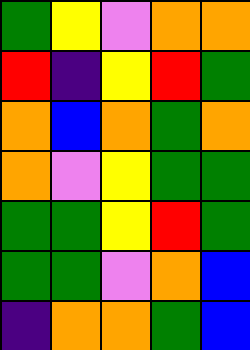[["green", "yellow", "violet", "orange", "orange"], ["red", "indigo", "yellow", "red", "green"], ["orange", "blue", "orange", "green", "orange"], ["orange", "violet", "yellow", "green", "green"], ["green", "green", "yellow", "red", "green"], ["green", "green", "violet", "orange", "blue"], ["indigo", "orange", "orange", "green", "blue"]]